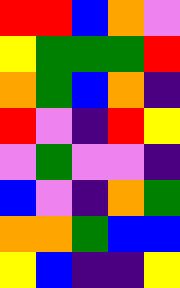[["red", "red", "blue", "orange", "violet"], ["yellow", "green", "green", "green", "red"], ["orange", "green", "blue", "orange", "indigo"], ["red", "violet", "indigo", "red", "yellow"], ["violet", "green", "violet", "violet", "indigo"], ["blue", "violet", "indigo", "orange", "green"], ["orange", "orange", "green", "blue", "blue"], ["yellow", "blue", "indigo", "indigo", "yellow"]]